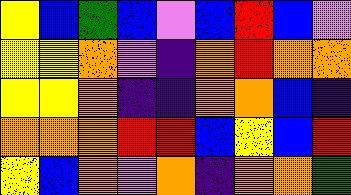[["yellow", "blue", "green", "blue", "violet", "blue", "red", "blue", "violet"], ["yellow", "yellow", "orange", "violet", "indigo", "orange", "red", "orange", "orange"], ["yellow", "yellow", "orange", "indigo", "indigo", "orange", "orange", "blue", "indigo"], ["orange", "orange", "orange", "red", "red", "blue", "yellow", "blue", "red"], ["yellow", "blue", "orange", "violet", "orange", "indigo", "orange", "orange", "green"]]